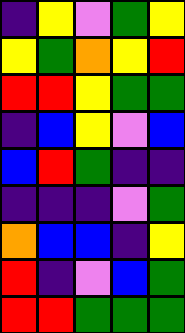[["indigo", "yellow", "violet", "green", "yellow"], ["yellow", "green", "orange", "yellow", "red"], ["red", "red", "yellow", "green", "green"], ["indigo", "blue", "yellow", "violet", "blue"], ["blue", "red", "green", "indigo", "indigo"], ["indigo", "indigo", "indigo", "violet", "green"], ["orange", "blue", "blue", "indigo", "yellow"], ["red", "indigo", "violet", "blue", "green"], ["red", "red", "green", "green", "green"]]